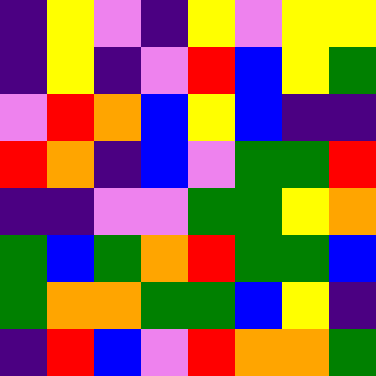[["indigo", "yellow", "violet", "indigo", "yellow", "violet", "yellow", "yellow"], ["indigo", "yellow", "indigo", "violet", "red", "blue", "yellow", "green"], ["violet", "red", "orange", "blue", "yellow", "blue", "indigo", "indigo"], ["red", "orange", "indigo", "blue", "violet", "green", "green", "red"], ["indigo", "indigo", "violet", "violet", "green", "green", "yellow", "orange"], ["green", "blue", "green", "orange", "red", "green", "green", "blue"], ["green", "orange", "orange", "green", "green", "blue", "yellow", "indigo"], ["indigo", "red", "blue", "violet", "red", "orange", "orange", "green"]]